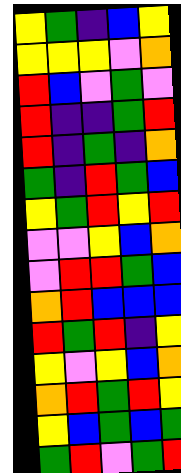[["yellow", "green", "indigo", "blue", "yellow"], ["yellow", "yellow", "yellow", "violet", "orange"], ["red", "blue", "violet", "green", "violet"], ["red", "indigo", "indigo", "green", "red"], ["red", "indigo", "green", "indigo", "orange"], ["green", "indigo", "red", "green", "blue"], ["yellow", "green", "red", "yellow", "red"], ["violet", "violet", "yellow", "blue", "orange"], ["violet", "red", "red", "green", "blue"], ["orange", "red", "blue", "blue", "blue"], ["red", "green", "red", "indigo", "yellow"], ["yellow", "violet", "yellow", "blue", "orange"], ["orange", "red", "green", "red", "yellow"], ["yellow", "blue", "green", "blue", "green"], ["green", "red", "violet", "green", "red"]]